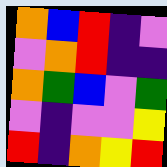[["orange", "blue", "red", "indigo", "violet"], ["violet", "orange", "red", "indigo", "indigo"], ["orange", "green", "blue", "violet", "green"], ["violet", "indigo", "violet", "violet", "yellow"], ["red", "indigo", "orange", "yellow", "red"]]